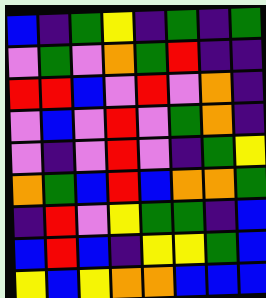[["blue", "indigo", "green", "yellow", "indigo", "green", "indigo", "green"], ["violet", "green", "violet", "orange", "green", "red", "indigo", "indigo"], ["red", "red", "blue", "violet", "red", "violet", "orange", "indigo"], ["violet", "blue", "violet", "red", "violet", "green", "orange", "indigo"], ["violet", "indigo", "violet", "red", "violet", "indigo", "green", "yellow"], ["orange", "green", "blue", "red", "blue", "orange", "orange", "green"], ["indigo", "red", "violet", "yellow", "green", "green", "indigo", "blue"], ["blue", "red", "blue", "indigo", "yellow", "yellow", "green", "blue"], ["yellow", "blue", "yellow", "orange", "orange", "blue", "blue", "blue"]]